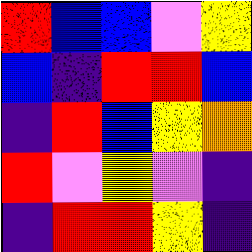[["red", "blue", "blue", "violet", "yellow"], ["blue", "indigo", "red", "red", "blue"], ["indigo", "red", "blue", "yellow", "orange"], ["red", "violet", "yellow", "violet", "indigo"], ["indigo", "red", "red", "yellow", "indigo"]]